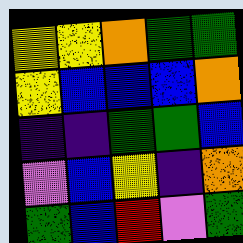[["yellow", "yellow", "orange", "green", "green"], ["yellow", "blue", "blue", "blue", "orange"], ["indigo", "indigo", "green", "green", "blue"], ["violet", "blue", "yellow", "indigo", "orange"], ["green", "blue", "red", "violet", "green"]]